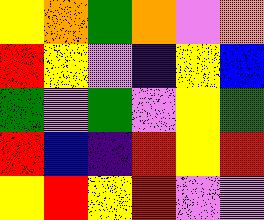[["yellow", "orange", "green", "orange", "violet", "orange"], ["red", "yellow", "violet", "indigo", "yellow", "blue"], ["green", "violet", "green", "violet", "yellow", "green"], ["red", "blue", "indigo", "red", "yellow", "red"], ["yellow", "red", "yellow", "red", "violet", "violet"]]